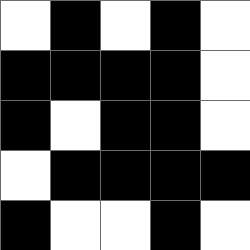[["white", "black", "white", "black", "white"], ["black", "black", "black", "black", "white"], ["black", "white", "black", "black", "white"], ["white", "black", "black", "black", "black"], ["black", "white", "white", "black", "white"]]